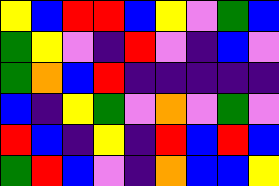[["yellow", "blue", "red", "red", "blue", "yellow", "violet", "green", "blue"], ["green", "yellow", "violet", "indigo", "red", "violet", "indigo", "blue", "violet"], ["green", "orange", "blue", "red", "indigo", "indigo", "indigo", "indigo", "indigo"], ["blue", "indigo", "yellow", "green", "violet", "orange", "violet", "green", "violet"], ["red", "blue", "indigo", "yellow", "indigo", "red", "blue", "red", "blue"], ["green", "red", "blue", "violet", "indigo", "orange", "blue", "blue", "yellow"]]